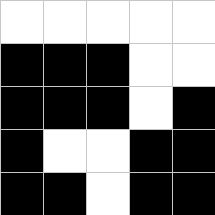[["white", "white", "white", "white", "white"], ["black", "black", "black", "white", "white"], ["black", "black", "black", "white", "black"], ["black", "white", "white", "black", "black"], ["black", "black", "white", "black", "black"]]